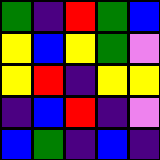[["green", "indigo", "red", "green", "blue"], ["yellow", "blue", "yellow", "green", "violet"], ["yellow", "red", "indigo", "yellow", "yellow"], ["indigo", "blue", "red", "indigo", "violet"], ["blue", "green", "indigo", "blue", "indigo"]]